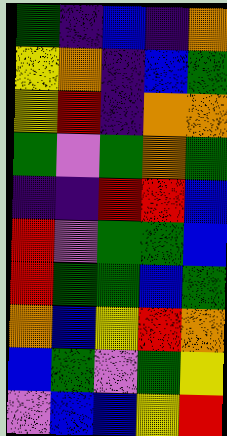[["green", "indigo", "blue", "indigo", "orange"], ["yellow", "orange", "indigo", "blue", "green"], ["yellow", "red", "indigo", "orange", "orange"], ["green", "violet", "green", "orange", "green"], ["indigo", "indigo", "red", "red", "blue"], ["red", "violet", "green", "green", "blue"], ["red", "green", "green", "blue", "green"], ["orange", "blue", "yellow", "red", "orange"], ["blue", "green", "violet", "green", "yellow"], ["violet", "blue", "blue", "yellow", "red"]]